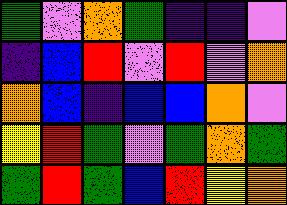[["green", "violet", "orange", "green", "indigo", "indigo", "violet"], ["indigo", "blue", "red", "violet", "red", "violet", "orange"], ["orange", "blue", "indigo", "blue", "blue", "orange", "violet"], ["yellow", "red", "green", "violet", "green", "orange", "green"], ["green", "red", "green", "blue", "red", "yellow", "orange"]]